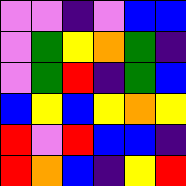[["violet", "violet", "indigo", "violet", "blue", "blue"], ["violet", "green", "yellow", "orange", "green", "indigo"], ["violet", "green", "red", "indigo", "green", "blue"], ["blue", "yellow", "blue", "yellow", "orange", "yellow"], ["red", "violet", "red", "blue", "blue", "indigo"], ["red", "orange", "blue", "indigo", "yellow", "red"]]